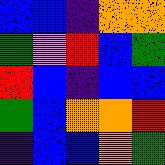[["blue", "blue", "indigo", "orange", "orange"], ["green", "violet", "red", "blue", "green"], ["red", "blue", "indigo", "blue", "blue"], ["green", "blue", "orange", "orange", "red"], ["indigo", "blue", "blue", "orange", "green"]]